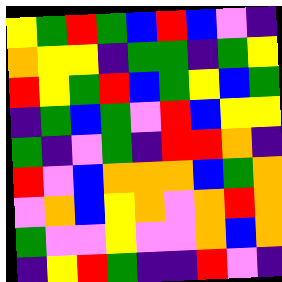[["yellow", "green", "red", "green", "blue", "red", "blue", "violet", "indigo"], ["orange", "yellow", "yellow", "indigo", "green", "green", "indigo", "green", "yellow"], ["red", "yellow", "green", "red", "blue", "green", "yellow", "blue", "green"], ["indigo", "green", "blue", "green", "violet", "red", "blue", "yellow", "yellow"], ["green", "indigo", "violet", "green", "indigo", "red", "red", "orange", "indigo"], ["red", "violet", "blue", "orange", "orange", "orange", "blue", "green", "orange"], ["violet", "orange", "blue", "yellow", "orange", "violet", "orange", "red", "orange"], ["green", "violet", "violet", "yellow", "violet", "violet", "orange", "blue", "orange"], ["indigo", "yellow", "red", "green", "indigo", "indigo", "red", "violet", "indigo"]]